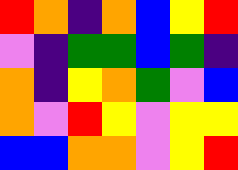[["red", "orange", "indigo", "orange", "blue", "yellow", "red"], ["violet", "indigo", "green", "green", "blue", "green", "indigo"], ["orange", "indigo", "yellow", "orange", "green", "violet", "blue"], ["orange", "violet", "red", "yellow", "violet", "yellow", "yellow"], ["blue", "blue", "orange", "orange", "violet", "yellow", "red"]]